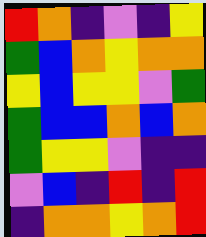[["red", "orange", "indigo", "violet", "indigo", "yellow"], ["green", "blue", "orange", "yellow", "orange", "orange"], ["yellow", "blue", "yellow", "yellow", "violet", "green"], ["green", "blue", "blue", "orange", "blue", "orange"], ["green", "yellow", "yellow", "violet", "indigo", "indigo"], ["violet", "blue", "indigo", "red", "indigo", "red"], ["indigo", "orange", "orange", "yellow", "orange", "red"]]